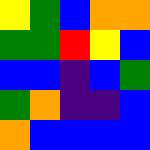[["yellow", "green", "blue", "orange", "orange"], ["green", "green", "red", "yellow", "blue"], ["blue", "blue", "indigo", "blue", "green"], ["green", "orange", "indigo", "indigo", "blue"], ["orange", "blue", "blue", "blue", "blue"]]